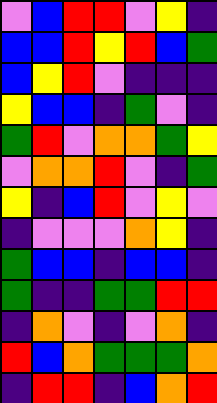[["violet", "blue", "red", "red", "violet", "yellow", "indigo"], ["blue", "blue", "red", "yellow", "red", "blue", "green"], ["blue", "yellow", "red", "violet", "indigo", "indigo", "indigo"], ["yellow", "blue", "blue", "indigo", "green", "violet", "indigo"], ["green", "red", "violet", "orange", "orange", "green", "yellow"], ["violet", "orange", "orange", "red", "violet", "indigo", "green"], ["yellow", "indigo", "blue", "red", "violet", "yellow", "violet"], ["indigo", "violet", "violet", "violet", "orange", "yellow", "indigo"], ["green", "blue", "blue", "indigo", "blue", "blue", "indigo"], ["green", "indigo", "indigo", "green", "green", "red", "red"], ["indigo", "orange", "violet", "indigo", "violet", "orange", "indigo"], ["red", "blue", "orange", "green", "green", "green", "orange"], ["indigo", "red", "red", "indigo", "blue", "orange", "red"]]